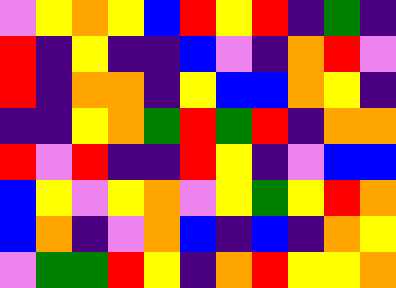[["violet", "yellow", "orange", "yellow", "blue", "red", "yellow", "red", "indigo", "green", "indigo"], ["red", "indigo", "yellow", "indigo", "indigo", "blue", "violet", "indigo", "orange", "red", "violet"], ["red", "indigo", "orange", "orange", "indigo", "yellow", "blue", "blue", "orange", "yellow", "indigo"], ["indigo", "indigo", "yellow", "orange", "green", "red", "green", "red", "indigo", "orange", "orange"], ["red", "violet", "red", "indigo", "indigo", "red", "yellow", "indigo", "violet", "blue", "blue"], ["blue", "yellow", "violet", "yellow", "orange", "violet", "yellow", "green", "yellow", "red", "orange"], ["blue", "orange", "indigo", "violet", "orange", "blue", "indigo", "blue", "indigo", "orange", "yellow"], ["violet", "green", "green", "red", "yellow", "indigo", "orange", "red", "yellow", "yellow", "orange"]]